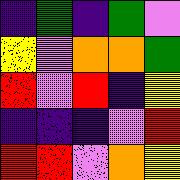[["indigo", "green", "indigo", "green", "violet"], ["yellow", "violet", "orange", "orange", "green"], ["red", "violet", "red", "indigo", "yellow"], ["indigo", "indigo", "indigo", "violet", "red"], ["red", "red", "violet", "orange", "yellow"]]